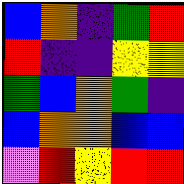[["blue", "orange", "indigo", "green", "red"], ["red", "indigo", "indigo", "yellow", "yellow"], ["green", "blue", "orange", "green", "indigo"], ["blue", "orange", "orange", "blue", "blue"], ["violet", "red", "yellow", "red", "red"]]